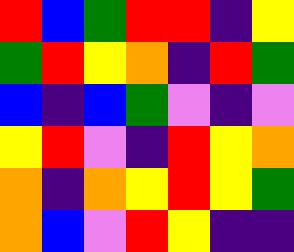[["red", "blue", "green", "red", "red", "indigo", "yellow"], ["green", "red", "yellow", "orange", "indigo", "red", "green"], ["blue", "indigo", "blue", "green", "violet", "indigo", "violet"], ["yellow", "red", "violet", "indigo", "red", "yellow", "orange"], ["orange", "indigo", "orange", "yellow", "red", "yellow", "green"], ["orange", "blue", "violet", "red", "yellow", "indigo", "indigo"]]